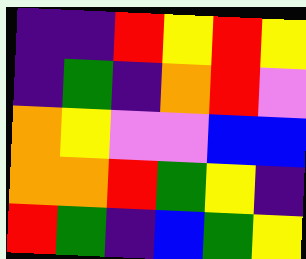[["indigo", "indigo", "red", "yellow", "red", "yellow"], ["indigo", "green", "indigo", "orange", "red", "violet"], ["orange", "yellow", "violet", "violet", "blue", "blue"], ["orange", "orange", "red", "green", "yellow", "indigo"], ["red", "green", "indigo", "blue", "green", "yellow"]]